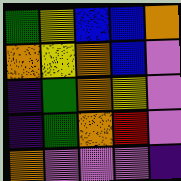[["green", "yellow", "blue", "blue", "orange"], ["orange", "yellow", "orange", "blue", "violet"], ["indigo", "green", "orange", "yellow", "violet"], ["indigo", "green", "orange", "red", "violet"], ["orange", "violet", "violet", "violet", "indigo"]]